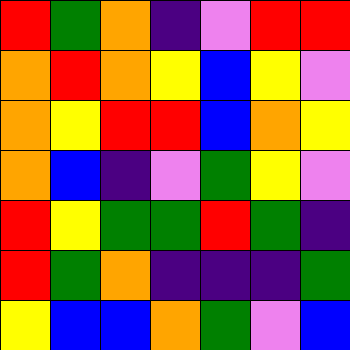[["red", "green", "orange", "indigo", "violet", "red", "red"], ["orange", "red", "orange", "yellow", "blue", "yellow", "violet"], ["orange", "yellow", "red", "red", "blue", "orange", "yellow"], ["orange", "blue", "indigo", "violet", "green", "yellow", "violet"], ["red", "yellow", "green", "green", "red", "green", "indigo"], ["red", "green", "orange", "indigo", "indigo", "indigo", "green"], ["yellow", "blue", "blue", "orange", "green", "violet", "blue"]]